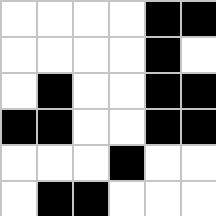[["white", "white", "white", "white", "black", "black"], ["white", "white", "white", "white", "black", "white"], ["white", "black", "white", "white", "black", "black"], ["black", "black", "white", "white", "black", "black"], ["white", "white", "white", "black", "white", "white"], ["white", "black", "black", "white", "white", "white"]]